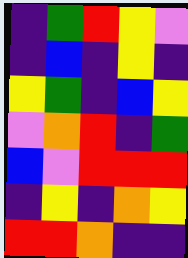[["indigo", "green", "red", "yellow", "violet"], ["indigo", "blue", "indigo", "yellow", "indigo"], ["yellow", "green", "indigo", "blue", "yellow"], ["violet", "orange", "red", "indigo", "green"], ["blue", "violet", "red", "red", "red"], ["indigo", "yellow", "indigo", "orange", "yellow"], ["red", "red", "orange", "indigo", "indigo"]]